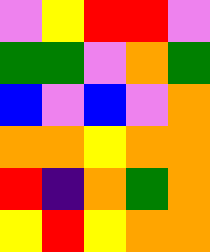[["violet", "yellow", "red", "red", "violet"], ["green", "green", "violet", "orange", "green"], ["blue", "violet", "blue", "violet", "orange"], ["orange", "orange", "yellow", "orange", "orange"], ["red", "indigo", "orange", "green", "orange"], ["yellow", "red", "yellow", "orange", "orange"]]